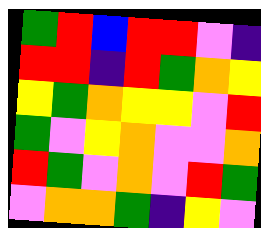[["green", "red", "blue", "red", "red", "violet", "indigo"], ["red", "red", "indigo", "red", "green", "orange", "yellow"], ["yellow", "green", "orange", "yellow", "yellow", "violet", "red"], ["green", "violet", "yellow", "orange", "violet", "violet", "orange"], ["red", "green", "violet", "orange", "violet", "red", "green"], ["violet", "orange", "orange", "green", "indigo", "yellow", "violet"]]